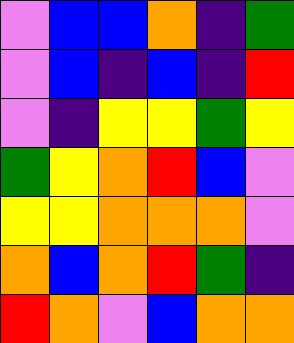[["violet", "blue", "blue", "orange", "indigo", "green"], ["violet", "blue", "indigo", "blue", "indigo", "red"], ["violet", "indigo", "yellow", "yellow", "green", "yellow"], ["green", "yellow", "orange", "red", "blue", "violet"], ["yellow", "yellow", "orange", "orange", "orange", "violet"], ["orange", "blue", "orange", "red", "green", "indigo"], ["red", "orange", "violet", "blue", "orange", "orange"]]